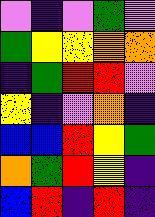[["violet", "indigo", "violet", "green", "violet"], ["green", "yellow", "yellow", "orange", "orange"], ["indigo", "green", "red", "red", "violet"], ["yellow", "indigo", "violet", "orange", "indigo"], ["blue", "blue", "red", "yellow", "green"], ["orange", "green", "red", "yellow", "indigo"], ["blue", "red", "indigo", "red", "indigo"]]